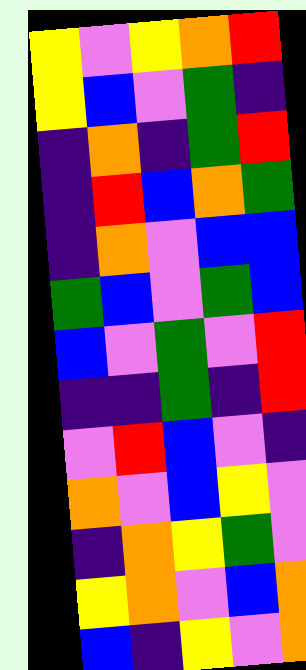[["yellow", "violet", "yellow", "orange", "red"], ["yellow", "blue", "violet", "green", "indigo"], ["indigo", "orange", "indigo", "green", "red"], ["indigo", "red", "blue", "orange", "green"], ["indigo", "orange", "violet", "blue", "blue"], ["green", "blue", "violet", "green", "blue"], ["blue", "violet", "green", "violet", "red"], ["indigo", "indigo", "green", "indigo", "red"], ["violet", "red", "blue", "violet", "indigo"], ["orange", "violet", "blue", "yellow", "violet"], ["indigo", "orange", "yellow", "green", "violet"], ["yellow", "orange", "violet", "blue", "orange"], ["blue", "indigo", "yellow", "violet", "orange"]]